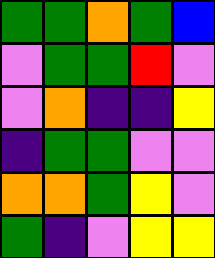[["green", "green", "orange", "green", "blue"], ["violet", "green", "green", "red", "violet"], ["violet", "orange", "indigo", "indigo", "yellow"], ["indigo", "green", "green", "violet", "violet"], ["orange", "orange", "green", "yellow", "violet"], ["green", "indigo", "violet", "yellow", "yellow"]]